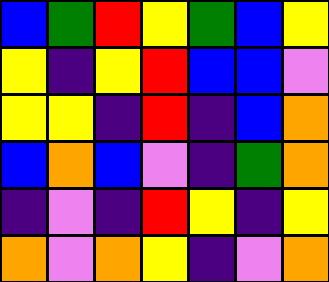[["blue", "green", "red", "yellow", "green", "blue", "yellow"], ["yellow", "indigo", "yellow", "red", "blue", "blue", "violet"], ["yellow", "yellow", "indigo", "red", "indigo", "blue", "orange"], ["blue", "orange", "blue", "violet", "indigo", "green", "orange"], ["indigo", "violet", "indigo", "red", "yellow", "indigo", "yellow"], ["orange", "violet", "orange", "yellow", "indigo", "violet", "orange"]]